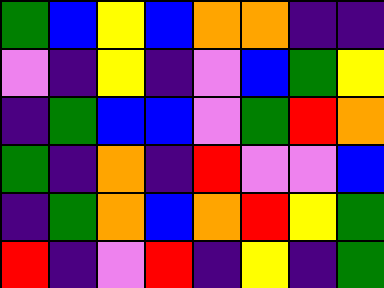[["green", "blue", "yellow", "blue", "orange", "orange", "indigo", "indigo"], ["violet", "indigo", "yellow", "indigo", "violet", "blue", "green", "yellow"], ["indigo", "green", "blue", "blue", "violet", "green", "red", "orange"], ["green", "indigo", "orange", "indigo", "red", "violet", "violet", "blue"], ["indigo", "green", "orange", "blue", "orange", "red", "yellow", "green"], ["red", "indigo", "violet", "red", "indigo", "yellow", "indigo", "green"]]